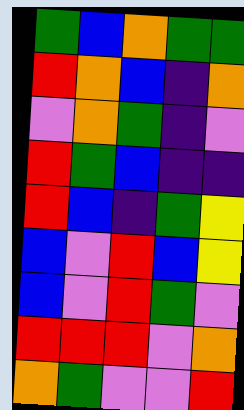[["green", "blue", "orange", "green", "green"], ["red", "orange", "blue", "indigo", "orange"], ["violet", "orange", "green", "indigo", "violet"], ["red", "green", "blue", "indigo", "indigo"], ["red", "blue", "indigo", "green", "yellow"], ["blue", "violet", "red", "blue", "yellow"], ["blue", "violet", "red", "green", "violet"], ["red", "red", "red", "violet", "orange"], ["orange", "green", "violet", "violet", "red"]]